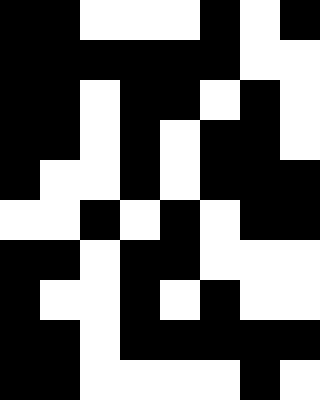[["black", "black", "white", "white", "white", "black", "white", "black"], ["black", "black", "black", "black", "black", "black", "white", "white"], ["black", "black", "white", "black", "black", "white", "black", "white"], ["black", "black", "white", "black", "white", "black", "black", "white"], ["black", "white", "white", "black", "white", "black", "black", "black"], ["white", "white", "black", "white", "black", "white", "black", "black"], ["black", "black", "white", "black", "black", "white", "white", "white"], ["black", "white", "white", "black", "white", "black", "white", "white"], ["black", "black", "white", "black", "black", "black", "black", "black"], ["black", "black", "white", "white", "white", "white", "black", "white"]]